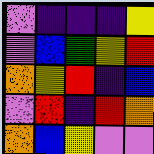[["violet", "indigo", "indigo", "indigo", "yellow"], ["violet", "blue", "green", "yellow", "red"], ["orange", "yellow", "red", "indigo", "blue"], ["violet", "red", "indigo", "red", "orange"], ["orange", "blue", "yellow", "violet", "violet"]]